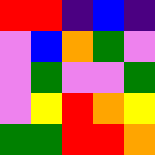[["red", "red", "indigo", "blue", "indigo"], ["violet", "blue", "orange", "green", "violet"], ["violet", "green", "violet", "violet", "green"], ["violet", "yellow", "red", "orange", "yellow"], ["green", "green", "red", "red", "orange"]]